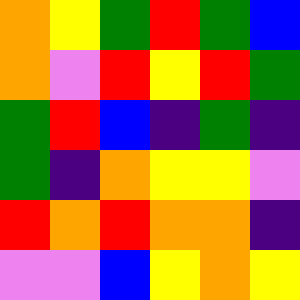[["orange", "yellow", "green", "red", "green", "blue"], ["orange", "violet", "red", "yellow", "red", "green"], ["green", "red", "blue", "indigo", "green", "indigo"], ["green", "indigo", "orange", "yellow", "yellow", "violet"], ["red", "orange", "red", "orange", "orange", "indigo"], ["violet", "violet", "blue", "yellow", "orange", "yellow"]]